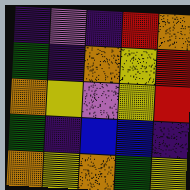[["indigo", "violet", "indigo", "red", "orange"], ["green", "indigo", "orange", "yellow", "red"], ["orange", "yellow", "violet", "yellow", "red"], ["green", "indigo", "blue", "blue", "indigo"], ["orange", "yellow", "orange", "green", "yellow"]]